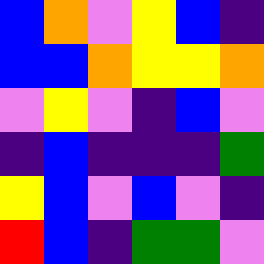[["blue", "orange", "violet", "yellow", "blue", "indigo"], ["blue", "blue", "orange", "yellow", "yellow", "orange"], ["violet", "yellow", "violet", "indigo", "blue", "violet"], ["indigo", "blue", "indigo", "indigo", "indigo", "green"], ["yellow", "blue", "violet", "blue", "violet", "indigo"], ["red", "blue", "indigo", "green", "green", "violet"]]